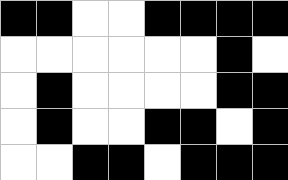[["black", "black", "white", "white", "black", "black", "black", "black"], ["white", "white", "white", "white", "white", "white", "black", "white"], ["white", "black", "white", "white", "white", "white", "black", "black"], ["white", "black", "white", "white", "black", "black", "white", "black"], ["white", "white", "black", "black", "white", "black", "black", "black"]]